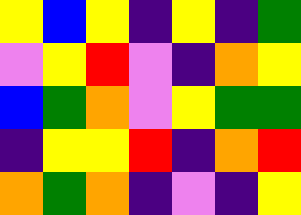[["yellow", "blue", "yellow", "indigo", "yellow", "indigo", "green"], ["violet", "yellow", "red", "violet", "indigo", "orange", "yellow"], ["blue", "green", "orange", "violet", "yellow", "green", "green"], ["indigo", "yellow", "yellow", "red", "indigo", "orange", "red"], ["orange", "green", "orange", "indigo", "violet", "indigo", "yellow"]]